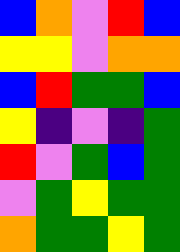[["blue", "orange", "violet", "red", "blue"], ["yellow", "yellow", "violet", "orange", "orange"], ["blue", "red", "green", "green", "blue"], ["yellow", "indigo", "violet", "indigo", "green"], ["red", "violet", "green", "blue", "green"], ["violet", "green", "yellow", "green", "green"], ["orange", "green", "green", "yellow", "green"]]